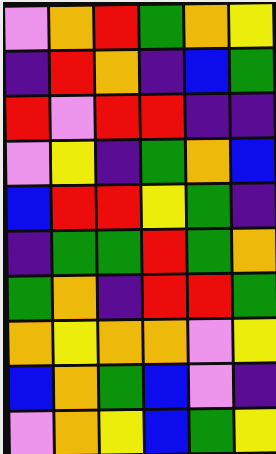[["violet", "orange", "red", "green", "orange", "yellow"], ["indigo", "red", "orange", "indigo", "blue", "green"], ["red", "violet", "red", "red", "indigo", "indigo"], ["violet", "yellow", "indigo", "green", "orange", "blue"], ["blue", "red", "red", "yellow", "green", "indigo"], ["indigo", "green", "green", "red", "green", "orange"], ["green", "orange", "indigo", "red", "red", "green"], ["orange", "yellow", "orange", "orange", "violet", "yellow"], ["blue", "orange", "green", "blue", "violet", "indigo"], ["violet", "orange", "yellow", "blue", "green", "yellow"]]